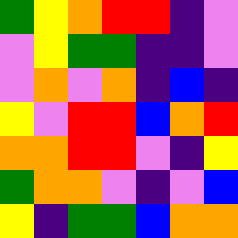[["green", "yellow", "orange", "red", "red", "indigo", "violet"], ["violet", "yellow", "green", "green", "indigo", "indigo", "violet"], ["violet", "orange", "violet", "orange", "indigo", "blue", "indigo"], ["yellow", "violet", "red", "red", "blue", "orange", "red"], ["orange", "orange", "red", "red", "violet", "indigo", "yellow"], ["green", "orange", "orange", "violet", "indigo", "violet", "blue"], ["yellow", "indigo", "green", "green", "blue", "orange", "orange"]]